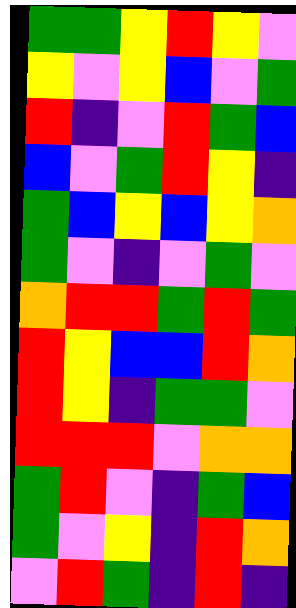[["green", "green", "yellow", "red", "yellow", "violet"], ["yellow", "violet", "yellow", "blue", "violet", "green"], ["red", "indigo", "violet", "red", "green", "blue"], ["blue", "violet", "green", "red", "yellow", "indigo"], ["green", "blue", "yellow", "blue", "yellow", "orange"], ["green", "violet", "indigo", "violet", "green", "violet"], ["orange", "red", "red", "green", "red", "green"], ["red", "yellow", "blue", "blue", "red", "orange"], ["red", "yellow", "indigo", "green", "green", "violet"], ["red", "red", "red", "violet", "orange", "orange"], ["green", "red", "violet", "indigo", "green", "blue"], ["green", "violet", "yellow", "indigo", "red", "orange"], ["violet", "red", "green", "indigo", "red", "indigo"]]